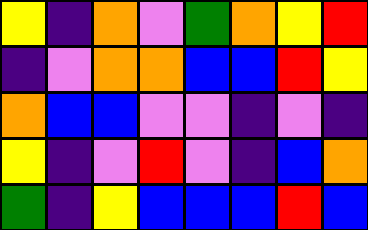[["yellow", "indigo", "orange", "violet", "green", "orange", "yellow", "red"], ["indigo", "violet", "orange", "orange", "blue", "blue", "red", "yellow"], ["orange", "blue", "blue", "violet", "violet", "indigo", "violet", "indigo"], ["yellow", "indigo", "violet", "red", "violet", "indigo", "blue", "orange"], ["green", "indigo", "yellow", "blue", "blue", "blue", "red", "blue"]]